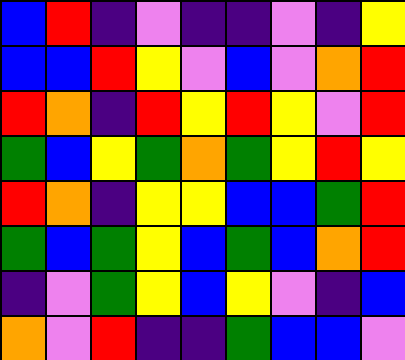[["blue", "red", "indigo", "violet", "indigo", "indigo", "violet", "indigo", "yellow"], ["blue", "blue", "red", "yellow", "violet", "blue", "violet", "orange", "red"], ["red", "orange", "indigo", "red", "yellow", "red", "yellow", "violet", "red"], ["green", "blue", "yellow", "green", "orange", "green", "yellow", "red", "yellow"], ["red", "orange", "indigo", "yellow", "yellow", "blue", "blue", "green", "red"], ["green", "blue", "green", "yellow", "blue", "green", "blue", "orange", "red"], ["indigo", "violet", "green", "yellow", "blue", "yellow", "violet", "indigo", "blue"], ["orange", "violet", "red", "indigo", "indigo", "green", "blue", "blue", "violet"]]